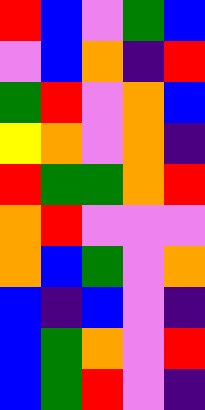[["red", "blue", "violet", "green", "blue"], ["violet", "blue", "orange", "indigo", "red"], ["green", "red", "violet", "orange", "blue"], ["yellow", "orange", "violet", "orange", "indigo"], ["red", "green", "green", "orange", "red"], ["orange", "red", "violet", "violet", "violet"], ["orange", "blue", "green", "violet", "orange"], ["blue", "indigo", "blue", "violet", "indigo"], ["blue", "green", "orange", "violet", "red"], ["blue", "green", "red", "violet", "indigo"]]